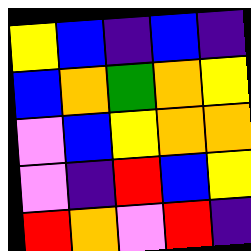[["yellow", "blue", "indigo", "blue", "indigo"], ["blue", "orange", "green", "orange", "yellow"], ["violet", "blue", "yellow", "orange", "orange"], ["violet", "indigo", "red", "blue", "yellow"], ["red", "orange", "violet", "red", "indigo"]]